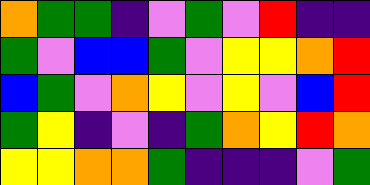[["orange", "green", "green", "indigo", "violet", "green", "violet", "red", "indigo", "indigo"], ["green", "violet", "blue", "blue", "green", "violet", "yellow", "yellow", "orange", "red"], ["blue", "green", "violet", "orange", "yellow", "violet", "yellow", "violet", "blue", "red"], ["green", "yellow", "indigo", "violet", "indigo", "green", "orange", "yellow", "red", "orange"], ["yellow", "yellow", "orange", "orange", "green", "indigo", "indigo", "indigo", "violet", "green"]]